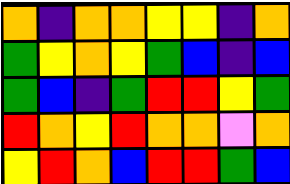[["orange", "indigo", "orange", "orange", "yellow", "yellow", "indigo", "orange"], ["green", "yellow", "orange", "yellow", "green", "blue", "indigo", "blue"], ["green", "blue", "indigo", "green", "red", "red", "yellow", "green"], ["red", "orange", "yellow", "red", "orange", "orange", "violet", "orange"], ["yellow", "red", "orange", "blue", "red", "red", "green", "blue"]]